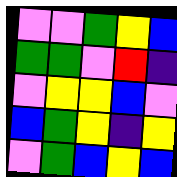[["violet", "violet", "green", "yellow", "blue"], ["green", "green", "violet", "red", "indigo"], ["violet", "yellow", "yellow", "blue", "violet"], ["blue", "green", "yellow", "indigo", "yellow"], ["violet", "green", "blue", "yellow", "blue"]]